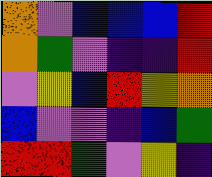[["orange", "violet", "blue", "blue", "blue", "red"], ["orange", "green", "violet", "indigo", "indigo", "red"], ["violet", "yellow", "blue", "red", "yellow", "orange"], ["blue", "violet", "violet", "indigo", "blue", "green"], ["red", "red", "green", "violet", "yellow", "indigo"]]